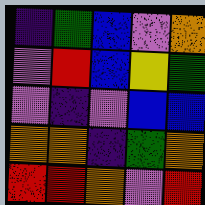[["indigo", "green", "blue", "violet", "orange"], ["violet", "red", "blue", "yellow", "green"], ["violet", "indigo", "violet", "blue", "blue"], ["orange", "orange", "indigo", "green", "orange"], ["red", "red", "orange", "violet", "red"]]